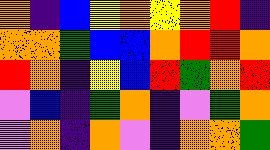[["orange", "indigo", "blue", "yellow", "orange", "yellow", "orange", "red", "indigo"], ["orange", "orange", "green", "blue", "blue", "orange", "red", "red", "orange"], ["red", "orange", "indigo", "yellow", "blue", "red", "green", "orange", "red"], ["violet", "blue", "indigo", "green", "orange", "indigo", "violet", "green", "orange"], ["violet", "orange", "indigo", "orange", "violet", "indigo", "orange", "orange", "green"]]